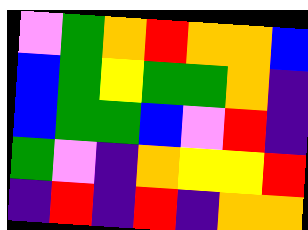[["violet", "green", "orange", "red", "orange", "orange", "blue"], ["blue", "green", "yellow", "green", "green", "orange", "indigo"], ["blue", "green", "green", "blue", "violet", "red", "indigo"], ["green", "violet", "indigo", "orange", "yellow", "yellow", "red"], ["indigo", "red", "indigo", "red", "indigo", "orange", "orange"]]